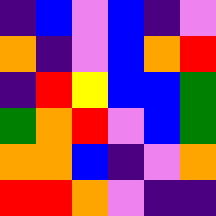[["indigo", "blue", "violet", "blue", "indigo", "violet"], ["orange", "indigo", "violet", "blue", "orange", "red"], ["indigo", "red", "yellow", "blue", "blue", "green"], ["green", "orange", "red", "violet", "blue", "green"], ["orange", "orange", "blue", "indigo", "violet", "orange"], ["red", "red", "orange", "violet", "indigo", "indigo"]]